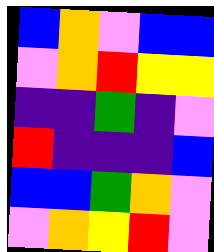[["blue", "orange", "violet", "blue", "blue"], ["violet", "orange", "red", "yellow", "yellow"], ["indigo", "indigo", "green", "indigo", "violet"], ["red", "indigo", "indigo", "indigo", "blue"], ["blue", "blue", "green", "orange", "violet"], ["violet", "orange", "yellow", "red", "violet"]]